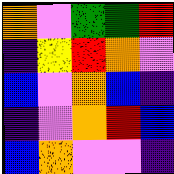[["orange", "violet", "green", "green", "red"], ["indigo", "yellow", "red", "orange", "violet"], ["blue", "violet", "orange", "blue", "indigo"], ["indigo", "violet", "orange", "red", "blue"], ["blue", "orange", "violet", "violet", "indigo"]]